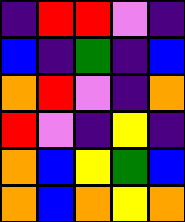[["indigo", "red", "red", "violet", "indigo"], ["blue", "indigo", "green", "indigo", "blue"], ["orange", "red", "violet", "indigo", "orange"], ["red", "violet", "indigo", "yellow", "indigo"], ["orange", "blue", "yellow", "green", "blue"], ["orange", "blue", "orange", "yellow", "orange"]]